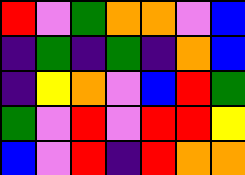[["red", "violet", "green", "orange", "orange", "violet", "blue"], ["indigo", "green", "indigo", "green", "indigo", "orange", "blue"], ["indigo", "yellow", "orange", "violet", "blue", "red", "green"], ["green", "violet", "red", "violet", "red", "red", "yellow"], ["blue", "violet", "red", "indigo", "red", "orange", "orange"]]